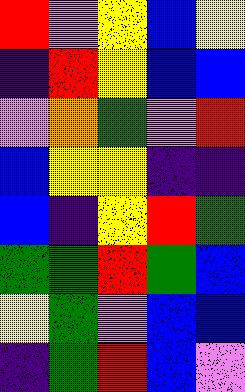[["red", "violet", "yellow", "blue", "yellow"], ["indigo", "red", "yellow", "blue", "blue"], ["violet", "orange", "green", "violet", "red"], ["blue", "yellow", "yellow", "indigo", "indigo"], ["blue", "indigo", "yellow", "red", "green"], ["green", "green", "red", "green", "blue"], ["yellow", "green", "violet", "blue", "blue"], ["indigo", "green", "red", "blue", "violet"]]